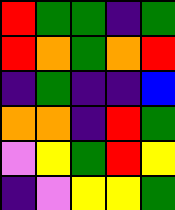[["red", "green", "green", "indigo", "green"], ["red", "orange", "green", "orange", "red"], ["indigo", "green", "indigo", "indigo", "blue"], ["orange", "orange", "indigo", "red", "green"], ["violet", "yellow", "green", "red", "yellow"], ["indigo", "violet", "yellow", "yellow", "green"]]